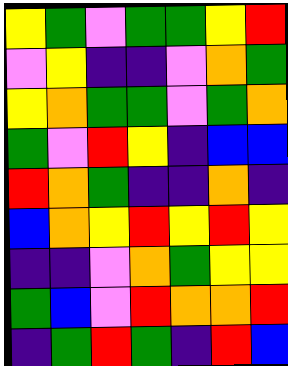[["yellow", "green", "violet", "green", "green", "yellow", "red"], ["violet", "yellow", "indigo", "indigo", "violet", "orange", "green"], ["yellow", "orange", "green", "green", "violet", "green", "orange"], ["green", "violet", "red", "yellow", "indigo", "blue", "blue"], ["red", "orange", "green", "indigo", "indigo", "orange", "indigo"], ["blue", "orange", "yellow", "red", "yellow", "red", "yellow"], ["indigo", "indigo", "violet", "orange", "green", "yellow", "yellow"], ["green", "blue", "violet", "red", "orange", "orange", "red"], ["indigo", "green", "red", "green", "indigo", "red", "blue"]]